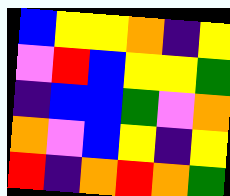[["blue", "yellow", "yellow", "orange", "indigo", "yellow"], ["violet", "red", "blue", "yellow", "yellow", "green"], ["indigo", "blue", "blue", "green", "violet", "orange"], ["orange", "violet", "blue", "yellow", "indigo", "yellow"], ["red", "indigo", "orange", "red", "orange", "green"]]